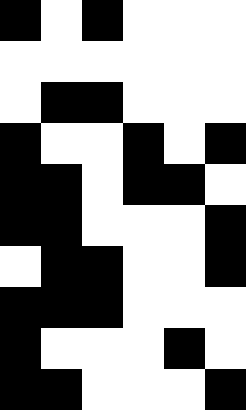[["black", "white", "black", "white", "white", "white"], ["white", "white", "white", "white", "white", "white"], ["white", "black", "black", "white", "white", "white"], ["black", "white", "white", "black", "white", "black"], ["black", "black", "white", "black", "black", "white"], ["black", "black", "white", "white", "white", "black"], ["white", "black", "black", "white", "white", "black"], ["black", "black", "black", "white", "white", "white"], ["black", "white", "white", "white", "black", "white"], ["black", "black", "white", "white", "white", "black"]]